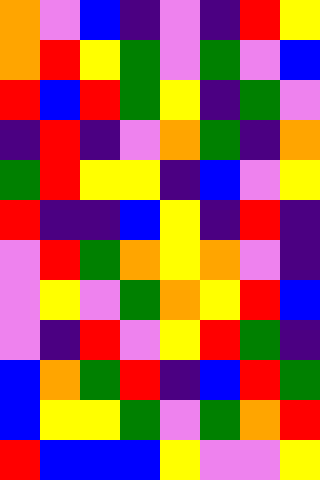[["orange", "violet", "blue", "indigo", "violet", "indigo", "red", "yellow"], ["orange", "red", "yellow", "green", "violet", "green", "violet", "blue"], ["red", "blue", "red", "green", "yellow", "indigo", "green", "violet"], ["indigo", "red", "indigo", "violet", "orange", "green", "indigo", "orange"], ["green", "red", "yellow", "yellow", "indigo", "blue", "violet", "yellow"], ["red", "indigo", "indigo", "blue", "yellow", "indigo", "red", "indigo"], ["violet", "red", "green", "orange", "yellow", "orange", "violet", "indigo"], ["violet", "yellow", "violet", "green", "orange", "yellow", "red", "blue"], ["violet", "indigo", "red", "violet", "yellow", "red", "green", "indigo"], ["blue", "orange", "green", "red", "indigo", "blue", "red", "green"], ["blue", "yellow", "yellow", "green", "violet", "green", "orange", "red"], ["red", "blue", "blue", "blue", "yellow", "violet", "violet", "yellow"]]